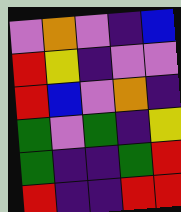[["violet", "orange", "violet", "indigo", "blue"], ["red", "yellow", "indigo", "violet", "violet"], ["red", "blue", "violet", "orange", "indigo"], ["green", "violet", "green", "indigo", "yellow"], ["green", "indigo", "indigo", "green", "red"], ["red", "indigo", "indigo", "red", "red"]]